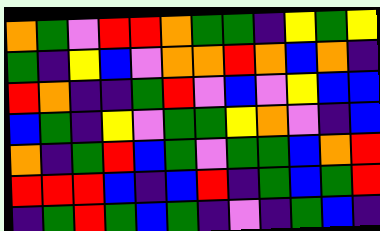[["orange", "green", "violet", "red", "red", "orange", "green", "green", "indigo", "yellow", "green", "yellow"], ["green", "indigo", "yellow", "blue", "violet", "orange", "orange", "red", "orange", "blue", "orange", "indigo"], ["red", "orange", "indigo", "indigo", "green", "red", "violet", "blue", "violet", "yellow", "blue", "blue"], ["blue", "green", "indigo", "yellow", "violet", "green", "green", "yellow", "orange", "violet", "indigo", "blue"], ["orange", "indigo", "green", "red", "blue", "green", "violet", "green", "green", "blue", "orange", "red"], ["red", "red", "red", "blue", "indigo", "blue", "red", "indigo", "green", "blue", "green", "red"], ["indigo", "green", "red", "green", "blue", "green", "indigo", "violet", "indigo", "green", "blue", "indigo"]]